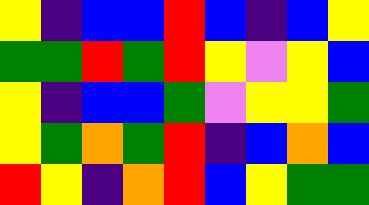[["yellow", "indigo", "blue", "blue", "red", "blue", "indigo", "blue", "yellow"], ["green", "green", "red", "green", "red", "yellow", "violet", "yellow", "blue"], ["yellow", "indigo", "blue", "blue", "green", "violet", "yellow", "yellow", "green"], ["yellow", "green", "orange", "green", "red", "indigo", "blue", "orange", "blue"], ["red", "yellow", "indigo", "orange", "red", "blue", "yellow", "green", "green"]]